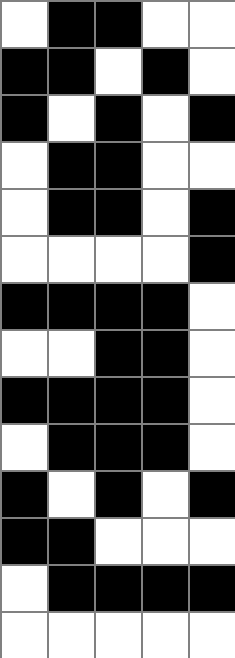[["white", "black", "black", "white", "white"], ["black", "black", "white", "black", "white"], ["black", "white", "black", "white", "black"], ["white", "black", "black", "white", "white"], ["white", "black", "black", "white", "black"], ["white", "white", "white", "white", "black"], ["black", "black", "black", "black", "white"], ["white", "white", "black", "black", "white"], ["black", "black", "black", "black", "white"], ["white", "black", "black", "black", "white"], ["black", "white", "black", "white", "black"], ["black", "black", "white", "white", "white"], ["white", "black", "black", "black", "black"], ["white", "white", "white", "white", "white"]]